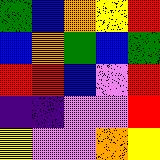[["green", "blue", "orange", "yellow", "red"], ["blue", "orange", "green", "blue", "green"], ["red", "red", "blue", "violet", "red"], ["indigo", "indigo", "violet", "violet", "red"], ["yellow", "violet", "violet", "orange", "yellow"]]